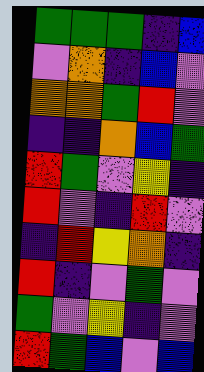[["green", "green", "green", "indigo", "blue"], ["violet", "orange", "indigo", "blue", "violet"], ["orange", "orange", "green", "red", "violet"], ["indigo", "indigo", "orange", "blue", "green"], ["red", "green", "violet", "yellow", "indigo"], ["red", "violet", "indigo", "red", "violet"], ["indigo", "red", "yellow", "orange", "indigo"], ["red", "indigo", "violet", "green", "violet"], ["green", "violet", "yellow", "indigo", "violet"], ["red", "green", "blue", "violet", "blue"]]